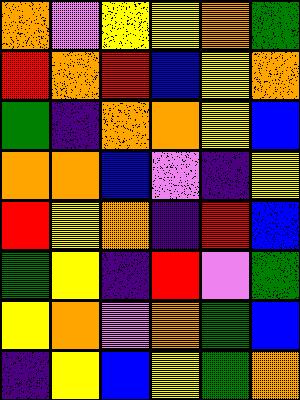[["orange", "violet", "yellow", "yellow", "orange", "green"], ["red", "orange", "red", "blue", "yellow", "orange"], ["green", "indigo", "orange", "orange", "yellow", "blue"], ["orange", "orange", "blue", "violet", "indigo", "yellow"], ["red", "yellow", "orange", "indigo", "red", "blue"], ["green", "yellow", "indigo", "red", "violet", "green"], ["yellow", "orange", "violet", "orange", "green", "blue"], ["indigo", "yellow", "blue", "yellow", "green", "orange"]]